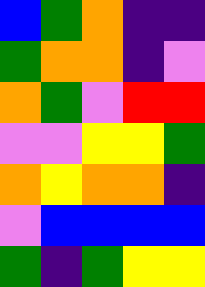[["blue", "green", "orange", "indigo", "indigo"], ["green", "orange", "orange", "indigo", "violet"], ["orange", "green", "violet", "red", "red"], ["violet", "violet", "yellow", "yellow", "green"], ["orange", "yellow", "orange", "orange", "indigo"], ["violet", "blue", "blue", "blue", "blue"], ["green", "indigo", "green", "yellow", "yellow"]]